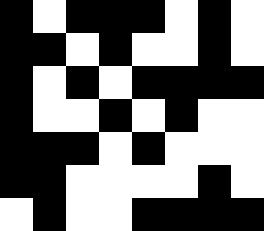[["black", "white", "black", "black", "black", "white", "black", "white"], ["black", "black", "white", "black", "white", "white", "black", "white"], ["black", "white", "black", "white", "black", "black", "black", "black"], ["black", "white", "white", "black", "white", "black", "white", "white"], ["black", "black", "black", "white", "black", "white", "white", "white"], ["black", "black", "white", "white", "white", "white", "black", "white"], ["white", "black", "white", "white", "black", "black", "black", "black"]]